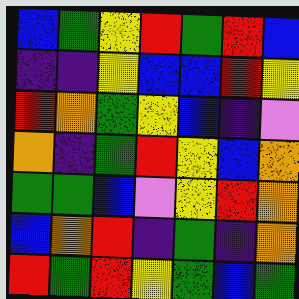[["blue", "green", "yellow", "red", "green", "red", "blue"], ["indigo", "indigo", "yellow", "blue", "blue", "red", "yellow"], ["red", "orange", "green", "yellow", "blue", "indigo", "violet"], ["orange", "indigo", "green", "red", "yellow", "blue", "orange"], ["green", "green", "blue", "violet", "yellow", "red", "orange"], ["blue", "orange", "red", "indigo", "green", "indigo", "orange"], ["red", "green", "red", "yellow", "green", "blue", "green"]]